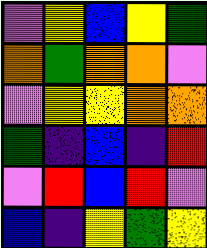[["violet", "yellow", "blue", "yellow", "green"], ["orange", "green", "orange", "orange", "violet"], ["violet", "yellow", "yellow", "orange", "orange"], ["green", "indigo", "blue", "indigo", "red"], ["violet", "red", "blue", "red", "violet"], ["blue", "indigo", "yellow", "green", "yellow"]]